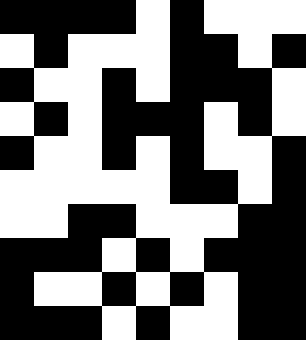[["black", "black", "black", "black", "white", "black", "white", "white", "white"], ["white", "black", "white", "white", "white", "black", "black", "white", "black"], ["black", "white", "white", "black", "white", "black", "black", "black", "white"], ["white", "black", "white", "black", "black", "black", "white", "black", "white"], ["black", "white", "white", "black", "white", "black", "white", "white", "black"], ["white", "white", "white", "white", "white", "black", "black", "white", "black"], ["white", "white", "black", "black", "white", "white", "white", "black", "black"], ["black", "black", "black", "white", "black", "white", "black", "black", "black"], ["black", "white", "white", "black", "white", "black", "white", "black", "black"], ["black", "black", "black", "white", "black", "white", "white", "black", "black"]]